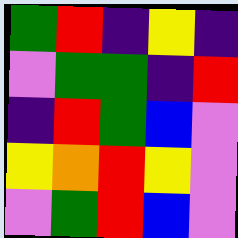[["green", "red", "indigo", "yellow", "indigo"], ["violet", "green", "green", "indigo", "red"], ["indigo", "red", "green", "blue", "violet"], ["yellow", "orange", "red", "yellow", "violet"], ["violet", "green", "red", "blue", "violet"]]